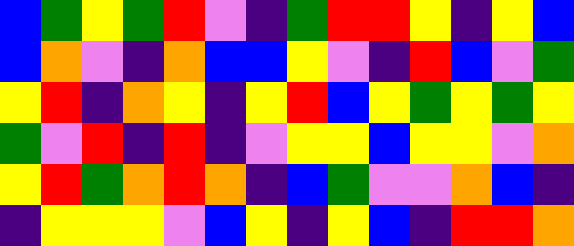[["blue", "green", "yellow", "green", "red", "violet", "indigo", "green", "red", "red", "yellow", "indigo", "yellow", "blue"], ["blue", "orange", "violet", "indigo", "orange", "blue", "blue", "yellow", "violet", "indigo", "red", "blue", "violet", "green"], ["yellow", "red", "indigo", "orange", "yellow", "indigo", "yellow", "red", "blue", "yellow", "green", "yellow", "green", "yellow"], ["green", "violet", "red", "indigo", "red", "indigo", "violet", "yellow", "yellow", "blue", "yellow", "yellow", "violet", "orange"], ["yellow", "red", "green", "orange", "red", "orange", "indigo", "blue", "green", "violet", "violet", "orange", "blue", "indigo"], ["indigo", "yellow", "yellow", "yellow", "violet", "blue", "yellow", "indigo", "yellow", "blue", "indigo", "red", "red", "orange"]]